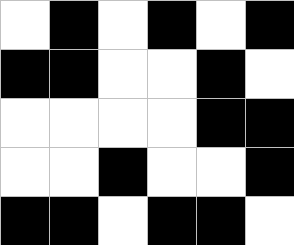[["white", "black", "white", "black", "white", "black"], ["black", "black", "white", "white", "black", "white"], ["white", "white", "white", "white", "black", "black"], ["white", "white", "black", "white", "white", "black"], ["black", "black", "white", "black", "black", "white"]]